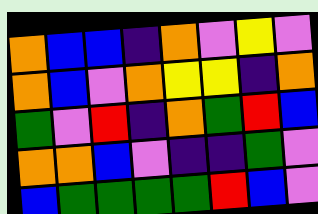[["orange", "blue", "blue", "indigo", "orange", "violet", "yellow", "violet"], ["orange", "blue", "violet", "orange", "yellow", "yellow", "indigo", "orange"], ["green", "violet", "red", "indigo", "orange", "green", "red", "blue"], ["orange", "orange", "blue", "violet", "indigo", "indigo", "green", "violet"], ["blue", "green", "green", "green", "green", "red", "blue", "violet"]]